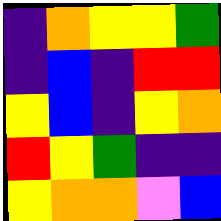[["indigo", "orange", "yellow", "yellow", "green"], ["indigo", "blue", "indigo", "red", "red"], ["yellow", "blue", "indigo", "yellow", "orange"], ["red", "yellow", "green", "indigo", "indigo"], ["yellow", "orange", "orange", "violet", "blue"]]